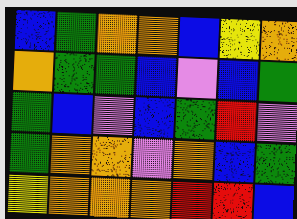[["blue", "green", "orange", "orange", "blue", "yellow", "orange"], ["orange", "green", "green", "blue", "violet", "blue", "green"], ["green", "blue", "violet", "blue", "green", "red", "violet"], ["green", "orange", "orange", "violet", "orange", "blue", "green"], ["yellow", "orange", "orange", "orange", "red", "red", "blue"]]